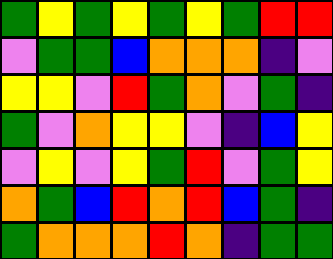[["green", "yellow", "green", "yellow", "green", "yellow", "green", "red", "red"], ["violet", "green", "green", "blue", "orange", "orange", "orange", "indigo", "violet"], ["yellow", "yellow", "violet", "red", "green", "orange", "violet", "green", "indigo"], ["green", "violet", "orange", "yellow", "yellow", "violet", "indigo", "blue", "yellow"], ["violet", "yellow", "violet", "yellow", "green", "red", "violet", "green", "yellow"], ["orange", "green", "blue", "red", "orange", "red", "blue", "green", "indigo"], ["green", "orange", "orange", "orange", "red", "orange", "indigo", "green", "green"]]